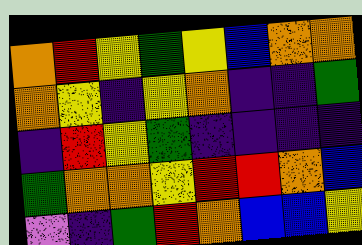[["orange", "red", "yellow", "green", "yellow", "blue", "orange", "orange"], ["orange", "yellow", "indigo", "yellow", "orange", "indigo", "indigo", "green"], ["indigo", "red", "yellow", "green", "indigo", "indigo", "indigo", "indigo"], ["green", "orange", "orange", "yellow", "red", "red", "orange", "blue"], ["violet", "indigo", "green", "red", "orange", "blue", "blue", "yellow"]]